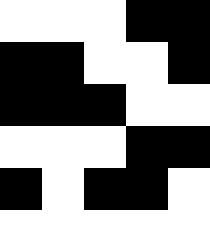[["white", "white", "white", "black", "black"], ["black", "black", "white", "white", "black"], ["black", "black", "black", "white", "white"], ["white", "white", "white", "black", "black"], ["black", "white", "black", "black", "white"], ["white", "white", "white", "white", "white"]]